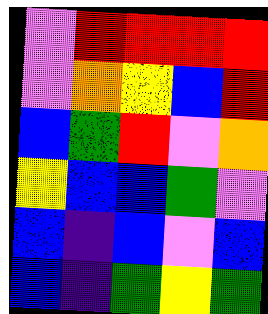[["violet", "red", "red", "red", "red"], ["violet", "orange", "yellow", "blue", "red"], ["blue", "green", "red", "violet", "orange"], ["yellow", "blue", "blue", "green", "violet"], ["blue", "indigo", "blue", "violet", "blue"], ["blue", "indigo", "green", "yellow", "green"]]